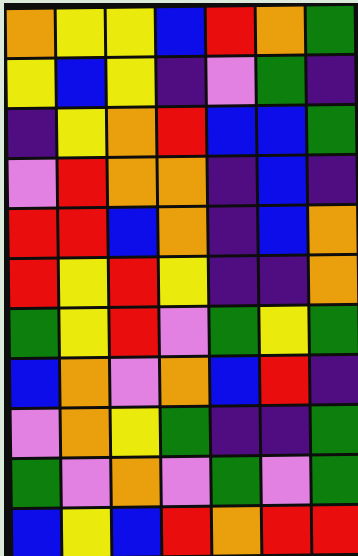[["orange", "yellow", "yellow", "blue", "red", "orange", "green"], ["yellow", "blue", "yellow", "indigo", "violet", "green", "indigo"], ["indigo", "yellow", "orange", "red", "blue", "blue", "green"], ["violet", "red", "orange", "orange", "indigo", "blue", "indigo"], ["red", "red", "blue", "orange", "indigo", "blue", "orange"], ["red", "yellow", "red", "yellow", "indigo", "indigo", "orange"], ["green", "yellow", "red", "violet", "green", "yellow", "green"], ["blue", "orange", "violet", "orange", "blue", "red", "indigo"], ["violet", "orange", "yellow", "green", "indigo", "indigo", "green"], ["green", "violet", "orange", "violet", "green", "violet", "green"], ["blue", "yellow", "blue", "red", "orange", "red", "red"]]